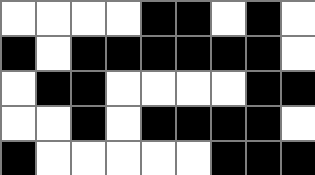[["white", "white", "white", "white", "black", "black", "white", "black", "white"], ["black", "white", "black", "black", "black", "black", "black", "black", "white"], ["white", "black", "black", "white", "white", "white", "white", "black", "black"], ["white", "white", "black", "white", "black", "black", "black", "black", "white"], ["black", "white", "white", "white", "white", "white", "black", "black", "black"]]